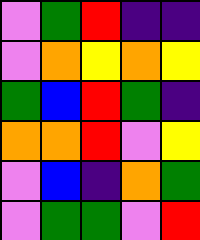[["violet", "green", "red", "indigo", "indigo"], ["violet", "orange", "yellow", "orange", "yellow"], ["green", "blue", "red", "green", "indigo"], ["orange", "orange", "red", "violet", "yellow"], ["violet", "blue", "indigo", "orange", "green"], ["violet", "green", "green", "violet", "red"]]